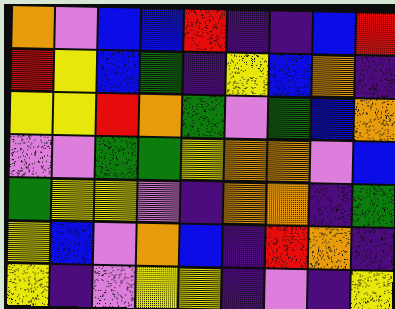[["orange", "violet", "blue", "blue", "red", "indigo", "indigo", "blue", "red"], ["red", "yellow", "blue", "green", "indigo", "yellow", "blue", "orange", "indigo"], ["yellow", "yellow", "red", "orange", "green", "violet", "green", "blue", "orange"], ["violet", "violet", "green", "green", "yellow", "orange", "orange", "violet", "blue"], ["green", "yellow", "yellow", "violet", "indigo", "orange", "orange", "indigo", "green"], ["yellow", "blue", "violet", "orange", "blue", "indigo", "red", "orange", "indigo"], ["yellow", "indigo", "violet", "yellow", "yellow", "indigo", "violet", "indigo", "yellow"]]